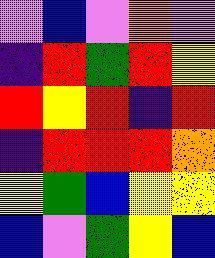[["violet", "blue", "violet", "orange", "violet"], ["indigo", "red", "green", "red", "yellow"], ["red", "yellow", "red", "indigo", "red"], ["indigo", "red", "red", "red", "orange"], ["yellow", "green", "blue", "yellow", "yellow"], ["blue", "violet", "green", "yellow", "blue"]]